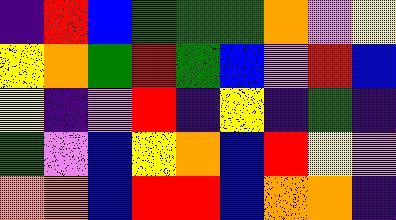[["indigo", "red", "blue", "green", "green", "green", "orange", "violet", "yellow"], ["yellow", "orange", "green", "red", "green", "blue", "violet", "red", "blue"], ["yellow", "indigo", "violet", "red", "indigo", "yellow", "indigo", "green", "indigo"], ["green", "violet", "blue", "yellow", "orange", "blue", "red", "yellow", "violet"], ["orange", "orange", "blue", "red", "red", "blue", "orange", "orange", "indigo"]]